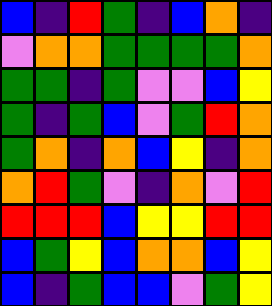[["blue", "indigo", "red", "green", "indigo", "blue", "orange", "indigo"], ["violet", "orange", "orange", "green", "green", "green", "green", "orange"], ["green", "green", "indigo", "green", "violet", "violet", "blue", "yellow"], ["green", "indigo", "green", "blue", "violet", "green", "red", "orange"], ["green", "orange", "indigo", "orange", "blue", "yellow", "indigo", "orange"], ["orange", "red", "green", "violet", "indigo", "orange", "violet", "red"], ["red", "red", "red", "blue", "yellow", "yellow", "red", "red"], ["blue", "green", "yellow", "blue", "orange", "orange", "blue", "yellow"], ["blue", "indigo", "green", "blue", "blue", "violet", "green", "yellow"]]